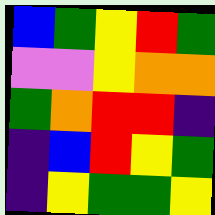[["blue", "green", "yellow", "red", "green"], ["violet", "violet", "yellow", "orange", "orange"], ["green", "orange", "red", "red", "indigo"], ["indigo", "blue", "red", "yellow", "green"], ["indigo", "yellow", "green", "green", "yellow"]]